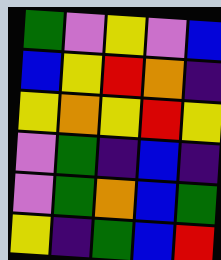[["green", "violet", "yellow", "violet", "blue"], ["blue", "yellow", "red", "orange", "indigo"], ["yellow", "orange", "yellow", "red", "yellow"], ["violet", "green", "indigo", "blue", "indigo"], ["violet", "green", "orange", "blue", "green"], ["yellow", "indigo", "green", "blue", "red"]]